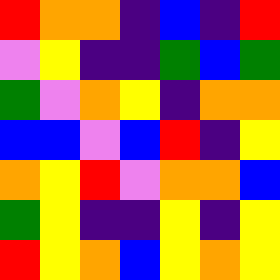[["red", "orange", "orange", "indigo", "blue", "indigo", "red"], ["violet", "yellow", "indigo", "indigo", "green", "blue", "green"], ["green", "violet", "orange", "yellow", "indigo", "orange", "orange"], ["blue", "blue", "violet", "blue", "red", "indigo", "yellow"], ["orange", "yellow", "red", "violet", "orange", "orange", "blue"], ["green", "yellow", "indigo", "indigo", "yellow", "indigo", "yellow"], ["red", "yellow", "orange", "blue", "yellow", "orange", "yellow"]]